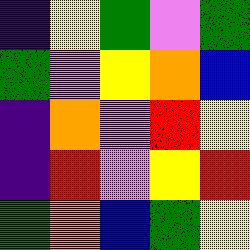[["indigo", "yellow", "green", "violet", "green"], ["green", "violet", "yellow", "orange", "blue"], ["indigo", "orange", "violet", "red", "yellow"], ["indigo", "red", "violet", "yellow", "red"], ["green", "orange", "blue", "green", "yellow"]]